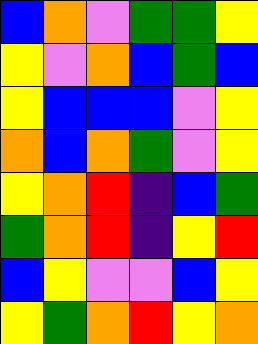[["blue", "orange", "violet", "green", "green", "yellow"], ["yellow", "violet", "orange", "blue", "green", "blue"], ["yellow", "blue", "blue", "blue", "violet", "yellow"], ["orange", "blue", "orange", "green", "violet", "yellow"], ["yellow", "orange", "red", "indigo", "blue", "green"], ["green", "orange", "red", "indigo", "yellow", "red"], ["blue", "yellow", "violet", "violet", "blue", "yellow"], ["yellow", "green", "orange", "red", "yellow", "orange"]]